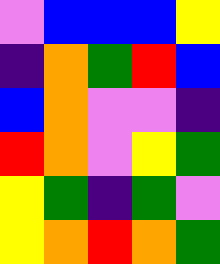[["violet", "blue", "blue", "blue", "yellow"], ["indigo", "orange", "green", "red", "blue"], ["blue", "orange", "violet", "violet", "indigo"], ["red", "orange", "violet", "yellow", "green"], ["yellow", "green", "indigo", "green", "violet"], ["yellow", "orange", "red", "orange", "green"]]